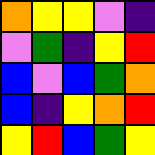[["orange", "yellow", "yellow", "violet", "indigo"], ["violet", "green", "indigo", "yellow", "red"], ["blue", "violet", "blue", "green", "orange"], ["blue", "indigo", "yellow", "orange", "red"], ["yellow", "red", "blue", "green", "yellow"]]